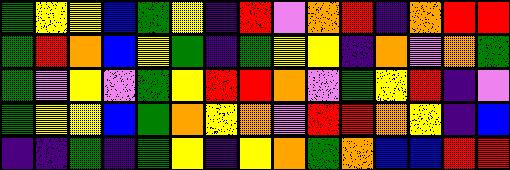[["green", "yellow", "yellow", "blue", "green", "yellow", "indigo", "red", "violet", "orange", "red", "indigo", "orange", "red", "red"], ["green", "red", "orange", "blue", "yellow", "green", "indigo", "green", "yellow", "yellow", "indigo", "orange", "violet", "orange", "green"], ["green", "violet", "yellow", "violet", "green", "yellow", "red", "red", "orange", "violet", "green", "yellow", "red", "indigo", "violet"], ["green", "yellow", "yellow", "blue", "green", "orange", "yellow", "orange", "violet", "red", "red", "orange", "yellow", "indigo", "blue"], ["indigo", "indigo", "green", "indigo", "green", "yellow", "indigo", "yellow", "orange", "green", "orange", "blue", "blue", "red", "red"]]